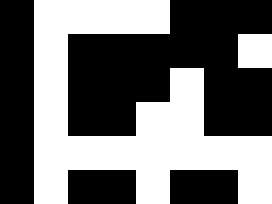[["black", "white", "white", "white", "white", "black", "black", "black"], ["black", "white", "black", "black", "black", "black", "black", "white"], ["black", "white", "black", "black", "black", "white", "black", "black"], ["black", "white", "black", "black", "white", "white", "black", "black"], ["black", "white", "white", "white", "white", "white", "white", "white"], ["black", "white", "black", "black", "white", "black", "black", "white"]]